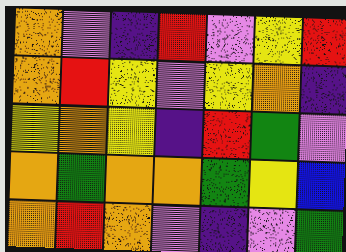[["orange", "violet", "indigo", "red", "violet", "yellow", "red"], ["orange", "red", "yellow", "violet", "yellow", "orange", "indigo"], ["yellow", "orange", "yellow", "indigo", "red", "green", "violet"], ["orange", "green", "orange", "orange", "green", "yellow", "blue"], ["orange", "red", "orange", "violet", "indigo", "violet", "green"]]